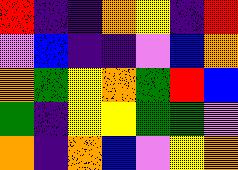[["red", "indigo", "indigo", "orange", "yellow", "indigo", "red"], ["violet", "blue", "indigo", "indigo", "violet", "blue", "orange"], ["orange", "green", "yellow", "orange", "green", "red", "blue"], ["green", "indigo", "yellow", "yellow", "green", "green", "violet"], ["orange", "indigo", "orange", "blue", "violet", "yellow", "orange"]]